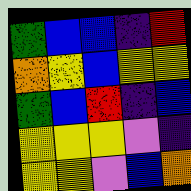[["green", "blue", "blue", "indigo", "red"], ["orange", "yellow", "blue", "yellow", "yellow"], ["green", "blue", "red", "indigo", "blue"], ["yellow", "yellow", "yellow", "violet", "indigo"], ["yellow", "yellow", "violet", "blue", "orange"]]